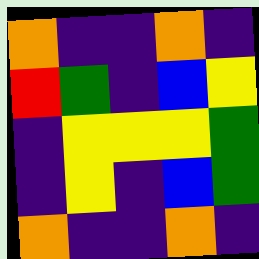[["orange", "indigo", "indigo", "orange", "indigo"], ["red", "green", "indigo", "blue", "yellow"], ["indigo", "yellow", "yellow", "yellow", "green"], ["indigo", "yellow", "indigo", "blue", "green"], ["orange", "indigo", "indigo", "orange", "indigo"]]